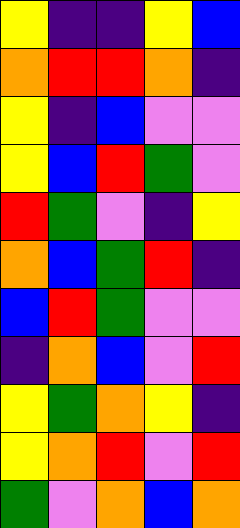[["yellow", "indigo", "indigo", "yellow", "blue"], ["orange", "red", "red", "orange", "indigo"], ["yellow", "indigo", "blue", "violet", "violet"], ["yellow", "blue", "red", "green", "violet"], ["red", "green", "violet", "indigo", "yellow"], ["orange", "blue", "green", "red", "indigo"], ["blue", "red", "green", "violet", "violet"], ["indigo", "orange", "blue", "violet", "red"], ["yellow", "green", "orange", "yellow", "indigo"], ["yellow", "orange", "red", "violet", "red"], ["green", "violet", "orange", "blue", "orange"]]